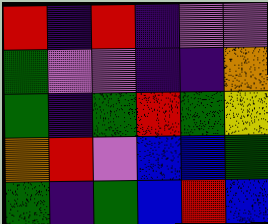[["red", "indigo", "red", "indigo", "violet", "violet"], ["green", "violet", "violet", "indigo", "indigo", "orange"], ["green", "indigo", "green", "red", "green", "yellow"], ["orange", "red", "violet", "blue", "blue", "green"], ["green", "indigo", "green", "blue", "red", "blue"]]